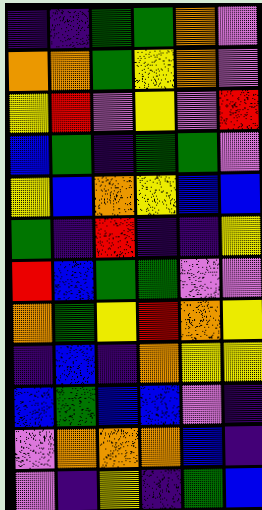[["indigo", "indigo", "green", "green", "orange", "violet"], ["orange", "orange", "green", "yellow", "orange", "violet"], ["yellow", "red", "violet", "yellow", "violet", "red"], ["blue", "green", "indigo", "green", "green", "violet"], ["yellow", "blue", "orange", "yellow", "blue", "blue"], ["green", "indigo", "red", "indigo", "indigo", "yellow"], ["red", "blue", "green", "green", "violet", "violet"], ["orange", "green", "yellow", "red", "orange", "yellow"], ["indigo", "blue", "indigo", "orange", "yellow", "yellow"], ["blue", "green", "blue", "blue", "violet", "indigo"], ["violet", "orange", "orange", "orange", "blue", "indigo"], ["violet", "indigo", "yellow", "indigo", "green", "blue"]]